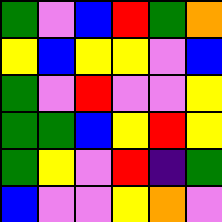[["green", "violet", "blue", "red", "green", "orange"], ["yellow", "blue", "yellow", "yellow", "violet", "blue"], ["green", "violet", "red", "violet", "violet", "yellow"], ["green", "green", "blue", "yellow", "red", "yellow"], ["green", "yellow", "violet", "red", "indigo", "green"], ["blue", "violet", "violet", "yellow", "orange", "violet"]]